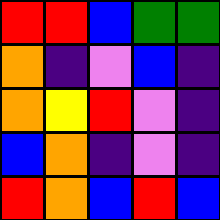[["red", "red", "blue", "green", "green"], ["orange", "indigo", "violet", "blue", "indigo"], ["orange", "yellow", "red", "violet", "indigo"], ["blue", "orange", "indigo", "violet", "indigo"], ["red", "orange", "blue", "red", "blue"]]